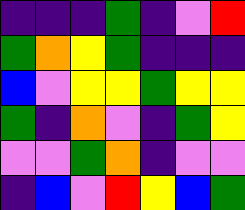[["indigo", "indigo", "indigo", "green", "indigo", "violet", "red"], ["green", "orange", "yellow", "green", "indigo", "indigo", "indigo"], ["blue", "violet", "yellow", "yellow", "green", "yellow", "yellow"], ["green", "indigo", "orange", "violet", "indigo", "green", "yellow"], ["violet", "violet", "green", "orange", "indigo", "violet", "violet"], ["indigo", "blue", "violet", "red", "yellow", "blue", "green"]]